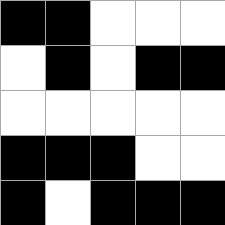[["black", "black", "white", "white", "white"], ["white", "black", "white", "black", "black"], ["white", "white", "white", "white", "white"], ["black", "black", "black", "white", "white"], ["black", "white", "black", "black", "black"]]